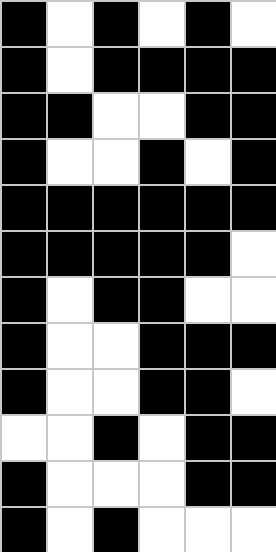[["black", "white", "black", "white", "black", "white"], ["black", "white", "black", "black", "black", "black"], ["black", "black", "white", "white", "black", "black"], ["black", "white", "white", "black", "white", "black"], ["black", "black", "black", "black", "black", "black"], ["black", "black", "black", "black", "black", "white"], ["black", "white", "black", "black", "white", "white"], ["black", "white", "white", "black", "black", "black"], ["black", "white", "white", "black", "black", "white"], ["white", "white", "black", "white", "black", "black"], ["black", "white", "white", "white", "black", "black"], ["black", "white", "black", "white", "white", "white"]]